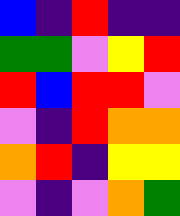[["blue", "indigo", "red", "indigo", "indigo"], ["green", "green", "violet", "yellow", "red"], ["red", "blue", "red", "red", "violet"], ["violet", "indigo", "red", "orange", "orange"], ["orange", "red", "indigo", "yellow", "yellow"], ["violet", "indigo", "violet", "orange", "green"]]